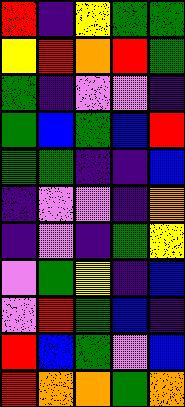[["red", "indigo", "yellow", "green", "green"], ["yellow", "red", "orange", "red", "green"], ["green", "indigo", "violet", "violet", "indigo"], ["green", "blue", "green", "blue", "red"], ["green", "green", "indigo", "indigo", "blue"], ["indigo", "violet", "violet", "indigo", "orange"], ["indigo", "violet", "indigo", "green", "yellow"], ["violet", "green", "yellow", "indigo", "blue"], ["violet", "red", "green", "blue", "indigo"], ["red", "blue", "green", "violet", "blue"], ["red", "orange", "orange", "green", "orange"]]